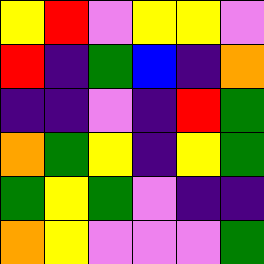[["yellow", "red", "violet", "yellow", "yellow", "violet"], ["red", "indigo", "green", "blue", "indigo", "orange"], ["indigo", "indigo", "violet", "indigo", "red", "green"], ["orange", "green", "yellow", "indigo", "yellow", "green"], ["green", "yellow", "green", "violet", "indigo", "indigo"], ["orange", "yellow", "violet", "violet", "violet", "green"]]